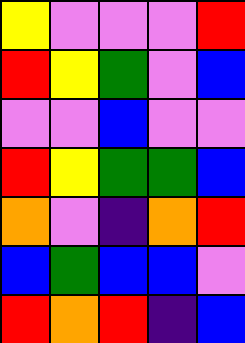[["yellow", "violet", "violet", "violet", "red"], ["red", "yellow", "green", "violet", "blue"], ["violet", "violet", "blue", "violet", "violet"], ["red", "yellow", "green", "green", "blue"], ["orange", "violet", "indigo", "orange", "red"], ["blue", "green", "blue", "blue", "violet"], ["red", "orange", "red", "indigo", "blue"]]